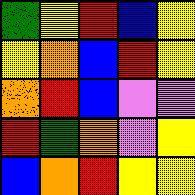[["green", "yellow", "red", "blue", "yellow"], ["yellow", "orange", "blue", "red", "yellow"], ["orange", "red", "blue", "violet", "violet"], ["red", "green", "orange", "violet", "yellow"], ["blue", "orange", "red", "yellow", "yellow"]]